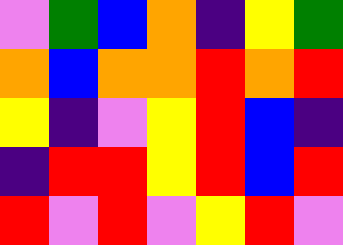[["violet", "green", "blue", "orange", "indigo", "yellow", "green"], ["orange", "blue", "orange", "orange", "red", "orange", "red"], ["yellow", "indigo", "violet", "yellow", "red", "blue", "indigo"], ["indigo", "red", "red", "yellow", "red", "blue", "red"], ["red", "violet", "red", "violet", "yellow", "red", "violet"]]